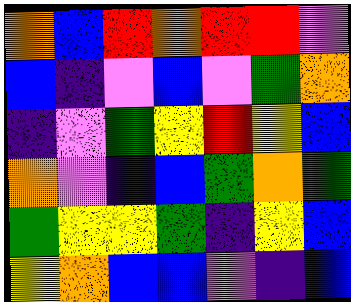[["orange", "blue", "red", "orange", "red", "red", "violet"], ["blue", "indigo", "violet", "blue", "violet", "green", "orange"], ["indigo", "violet", "green", "yellow", "red", "yellow", "blue"], ["orange", "violet", "indigo", "blue", "green", "orange", "green"], ["green", "yellow", "yellow", "green", "indigo", "yellow", "blue"], ["yellow", "orange", "blue", "blue", "violet", "indigo", "blue"]]